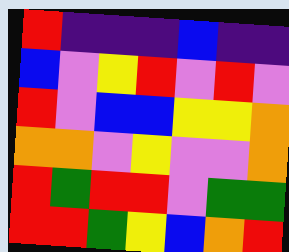[["red", "indigo", "indigo", "indigo", "blue", "indigo", "indigo"], ["blue", "violet", "yellow", "red", "violet", "red", "violet"], ["red", "violet", "blue", "blue", "yellow", "yellow", "orange"], ["orange", "orange", "violet", "yellow", "violet", "violet", "orange"], ["red", "green", "red", "red", "violet", "green", "green"], ["red", "red", "green", "yellow", "blue", "orange", "red"]]